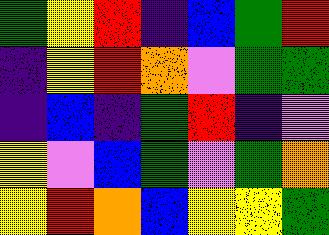[["green", "yellow", "red", "indigo", "blue", "green", "red"], ["indigo", "yellow", "red", "orange", "violet", "green", "green"], ["indigo", "blue", "indigo", "green", "red", "indigo", "violet"], ["yellow", "violet", "blue", "green", "violet", "green", "orange"], ["yellow", "red", "orange", "blue", "yellow", "yellow", "green"]]